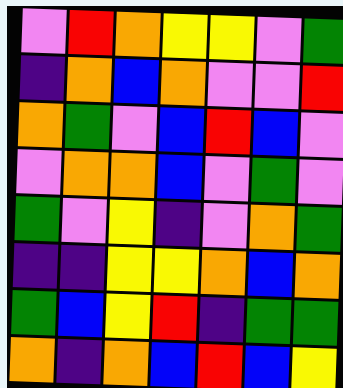[["violet", "red", "orange", "yellow", "yellow", "violet", "green"], ["indigo", "orange", "blue", "orange", "violet", "violet", "red"], ["orange", "green", "violet", "blue", "red", "blue", "violet"], ["violet", "orange", "orange", "blue", "violet", "green", "violet"], ["green", "violet", "yellow", "indigo", "violet", "orange", "green"], ["indigo", "indigo", "yellow", "yellow", "orange", "blue", "orange"], ["green", "blue", "yellow", "red", "indigo", "green", "green"], ["orange", "indigo", "orange", "blue", "red", "blue", "yellow"]]